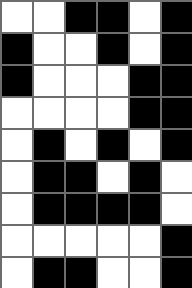[["white", "white", "black", "black", "white", "black"], ["black", "white", "white", "black", "white", "black"], ["black", "white", "white", "white", "black", "black"], ["white", "white", "white", "white", "black", "black"], ["white", "black", "white", "black", "white", "black"], ["white", "black", "black", "white", "black", "white"], ["white", "black", "black", "black", "black", "white"], ["white", "white", "white", "white", "white", "black"], ["white", "black", "black", "white", "white", "black"]]